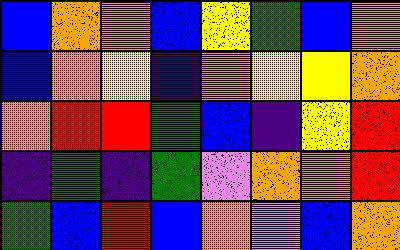[["blue", "orange", "orange", "blue", "yellow", "green", "blue", "orange"], ["blue", "orange", "yellow", "indigo", "orange", "yellow", "yellow", "orange"], ["orange", "red", "red", "green", "blue", "indigo", "yellow", "red"], ["indigo", "green", "indigo", "green", "violet", "orange", "orange", "red"], ["green", "blue", "red", "blue", "orange", "violet", "blue", "orange"]]